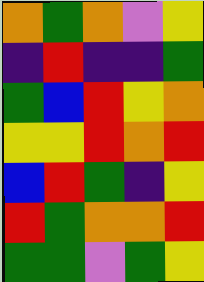[["orange", "green", "orange", "violet", "yellow"], ["indigo", "red", "indigo", "indigo", "green"], ["green", "blue", "red", "yellow", "orange"], ["yellow", "yellow", "red", "orange", "red"], ["blue", "red", "green", "indigo", "yellow"], ["red", "green", "orange", "orange", "red"], ["green", "green", "violet", "green", "yellow"]]